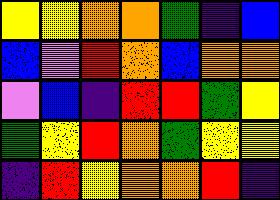[["yellow", "yellow", "orange", "orange", "green", "indigo", "blue"], ["blue", "violet", "red", "orange", "blue", "orange", "orange"], ["violet", "blue", "indigo", "red", "red", "green", "yellow"], ["green", "yellow", "red", "orange", "green", "yellow", "yellow"], ["indigo", "red", "yellow", "orange", "orange", "red", "indigo"]]